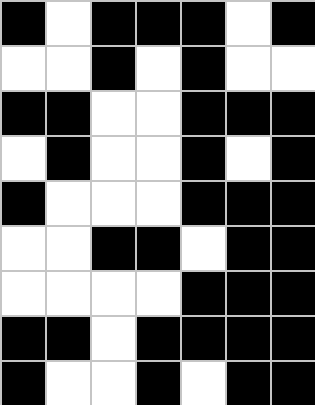[["black", "white", "black", "black", "black", "white", "black"], ["white", "white", "black", "white", "black", "white", "white"], ["black", "black", "white", "white", "black", "black", "black"], ["white", "black", "white", "white", "black", "white", "black"], ["black", "white", "white", "white", "black", "black", "black"], ["white", "white", "black", "black", "white", "black", "black"], ["white", "white", "white", "white", "black", "black", "black"], ["black", "black", "white", "black", "black", "black", "black"], ["black", "white", "white", "black", "white", "black", "black"]]